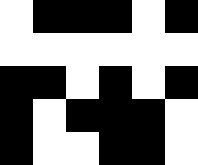[["white", "black", "black", "black", "white", "black"], ["white", "white", "white", "white", "white", "white"], ["black", "black", "white", "black", "white", "black"], ["black", "white", "black", "black", "black", "white"], ["black", "white", "white", "black", "black", "white"]]